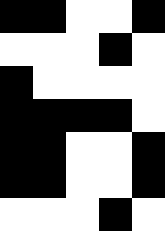[["black", "black", "white", "white", "black"], ["white", "white", "white", "black", "white"], ["black", "white", "white", "white", "white"], ["black", "black", "black", "black", "white"], ["black", "black", "white", "white", "black"], ["black", "black", "white", "white", "black"], ["white", "white", "white", "black", "white"]]